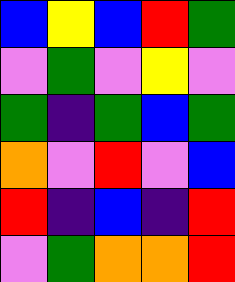[["blue", "yellow", "blue", "red", "green"], ["violet", "green", "violet", "yellow", "violet"], ["green", "indigo", "green", "blue", "green"], ["orange", "violet", "red", "violet", "blue"], ["red", "indigo", "blue", "indigo", "red"], ["violet", "green", "orange", "orange", "red"]]